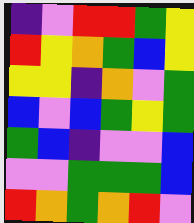[["indigo", "violet", "red", "red", "green", "yellow"], ["red", "yellow", "orange", "green", "blue", "yellow"], ["yellow", "yellow", "indigo", "orange", "violet", "green"], ["blue", "violet", "blue", "green", "yellow", "green"], ["green", "blue", "indigo", "violet", "violet", "blue"], ["violet", "violet", "green", "green", "green", "blue"], ["red", "orange", "green", "orange", "red", "violet"]]